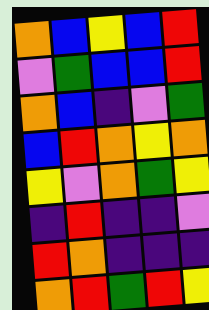[["orange", "blue", "yellow", "blue", "red"], ["violet", "green", "blue", "blue", "red"], ["orange", "blue", "indigo", "violet", "green"], ["blue", "red", "orange", "yellow", "orange"], ["yellow", "violet", "orange", "green", "yellow"], ["indigo", "red", "indigo", "indigo", "violet"], ["red", "orange", "indigo", "indigo", "indigo"], ["orange", "red", "green", "red", "yellow"]]